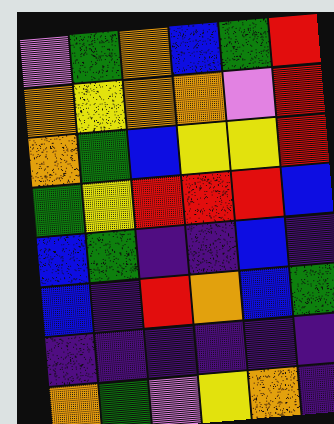[["violet", "green", "orange", "blue", "green", "red"], ["orange", "yellow", "orange", "orange", "violet", "red"], ["orange", "green", "blue", "yellow", "yellow", "red"], ["green", "yellow", "red", "red", "red", "blue"], ["blue", "green", "indigo", "indigo", "blue", "indigo"], ["blue", "indigo", "red", "orange", "blue", "green"], ["indigo", "indigo", "indigo", "indigo", "indigo", "indigo"], ["orange", "green", "violet", "yellow", "orange", "indigo"]]